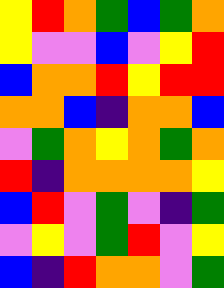[["yellow", "red", "orange", "green", "blue", "green", "orange"], ["yellow", "violet", "violet", "blue", "violet", "yellow", "red"], ["blue", "orange", "orange", "red", "yellow", "red", "red"], ["orange", "orange", "blue", "indigo", "orange", "orange", "blue"], ["violet", "green", "orange", "yellow", "orange", "green", "orange"], ["red", "indigo", "orange", "orange", "orange", "orange", "yellow"], ["blue", "red", "violet", "green", "violet", "indigo", "green"], ["violet", "yellow", "violet", "green", "red", "violet", "yellow"], ["blue", "indigo", "red", "orange", "orange", "violet", "green"]]